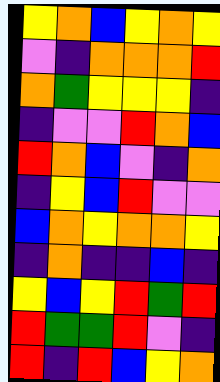[["yellow", "orange", "blue", "yellow", "orange", "yellow"], ["violet", "indigo", "orange", "orange", "orange", "red"], ["orange", "green", "yellow", "yellow", "yellow", "indigo"], ["indigo", "violet", "violet", "red", "orange", "blue"], ["red", "orange", "blue", "violet", "indigo", "orange"], ["indigo", "yellow", "blue", "red", "violet", "violet"], ["blue", "orange", "yellow", "orange", "orange", "yellow"], ["indigo", "orange", "indigo", "indigo", "blue", "indigo"], ["yellow", "blue", "yellow", "red", "green", "red"], ["red", "green", "green", "red", "violet", "indigo"], ["red", "indigo", "red", "blue", "yellow", "orange"]]